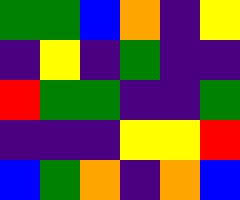[["green", "green", "blue", "orange", "indigo", "yellow"], ["indigo", "yellow", "indigo", "green", "indigo", "indigo"], ["red", "green", "green", "indigo", "indigo", "green"], ["indigo", "indigo", "indigo", "yellow", "yellow", "red"], ["blue", "green", "orange", "indigo", "orange", "blue"]]